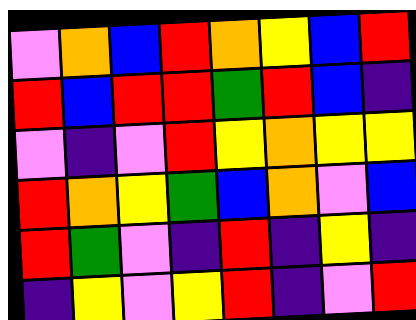[["violet", "orange", "blue", "red", "orange", "yellow", "blue", "red"], ["red", "blue", "red", "red", "green", "red", "blue", "indigo"], ["violet", "indigo", "violet", "red", "yellow", "orange", "yellow", "yellow"], ["red", "orange", "yellow", "green", "blue", "orange", "violet", "blue"], ["red", "green", "violet", "indigo", "red", "indigo", "yellow", "indigo"], ["indigo", "yellow", "violet", "yellow", "red", "indigo", "violet", "red"]]